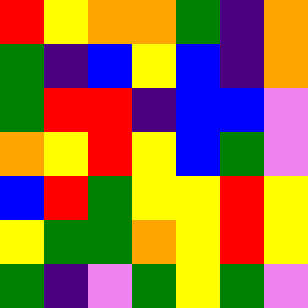[["red", "yellow", "orange", "orange", "green", "indigo", "orange"], ["green", "indigo", "blue", "yellow", "blue", "indigo", "orange"], ["green", "red", "red", "indigo", "blue", "blue", "violet"], ["orange", "yellow", "red", "yellow", "blue", "green", "violet"], ["blue", "red", "green", "yellow", "yellow", "red", "yellow"], ["yellow", "green", "green", "orange", "yellow", "red", "yellow"], ["green", "indigo", "violet", "green", "yellow", "green", "violet"]]